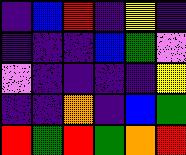[["indigo", "blue", "red", "indigo", "yellow", "indigo"], ["indigo", "indigo", "indigo", "blue", "green", "violet"], ["violet", "indigo", "indigo", "indigo", "indigo", "yellow"], ["indigo", "indigo", "orange", "indigo", "blue", "green"], ["red", "green", "red", "green", "orange", "red"]]